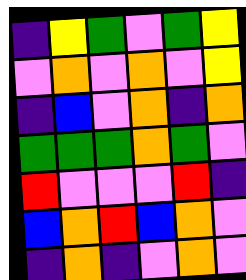[["indigo", "yellow", "green", "violet", "green", "yellow"], ["violet", "orange", "violet", "orange", "violet", "yellow"], ["indigo", "blue", "violet", "orange", "indigo", "orange"], ["green", "green", "green", "orange", "green", "violet"], ["red", "violet", "violet", "violet", "red", "indigo"], ["blue", "orange", "red", "blue", "orange", "violet"], ["indigo", "orange", "indigo", "violet", "orange", "violet"]]